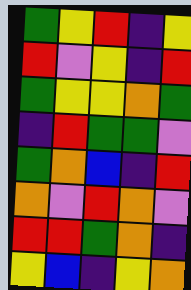[["green", "yellow", "red", "indigo", "yellow"], ["red", "violet", "yellow", "indigo", "red"], ["green", "yellow", "yellow", "orange", "green"], ["indigo", "red", "green", "green", "violet"], ["green", "orange", "blue", "indigo", "red"], ["orange", "violet", "red", "orange", "violet"], ["red", "red", "green", "orange", "indigo"], ["yellow", "blue", "indigo", "yellow", "orange"]]